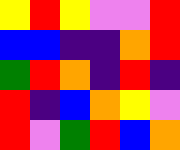[["yellow", "red", "yellow", "violet", "violet", "red"], ["blue", "blue", "indigo", "indigo", "orange", "red"], ["green", "red", "orange", "indigo", "red", "indigo"], ["red", "indigo", "blue", "orange", "yellow", "violet"], ["red", "violet", "green", "red", "blue", "orange"]]